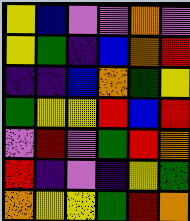[["yellow", "blue", "violet", "violet", "orange", "violet"], ["yellow", "green", "indigo", "blue", "orange", "red"], ["indigo", "indigo", "blue", "orange", "green", "yellow"], ["green", "yellow", "yellow", "red", "blue", "red"], ["violet", "red", "violet", "green", "red", "orange"], ["red", "indigo", "violet", "indigo", "yellow", "green"], ["orange", "yellow", "yellow", "green", "red", "orange"]]